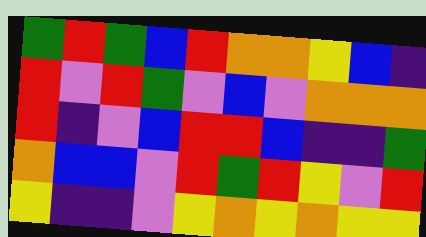[["green", "red", "green", "blue", "red", "orange", "orange", "yellow", "blue", "indigo"], ["red", "violet", "red", "green", "violet", "blue", "violet", "orange", "orange", "orange"], ["red", "indigo", "violet", "blue", "red", "red", "blue", "indigo", "indigo", "green"], ["orange", "blue", "blue", "violet", "red", "green", "red", "yellow", "violet", "red"], ["yellow", "indigo", "indigo", "violet", "yellow", "orange", "yellow", "orange", "yellow", "yellow"]]